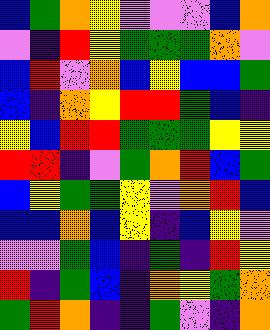[["blue", "green", "orange", "yellow", "violet", "violet", "violet", "blue", "orange"], ["violet", "indigo", "red", "yellow", "green", "green", "green", "orange", "violet"], ["blue", "red", "violet", "orange", "blue", "yellow", "blue", "blue", "green"], ["blue", "indigo", "orange", "yellow", "red", "red", "green", "blue", "indigo"], ["yellow", "blue", "red", "red", "green", "green", "green", "yellow", "yellow"], ["red", "red", "indigo", "violet", "green", "orange", "red", "blue", "green"], ["blue", "yellow", "green", "green", "yellow", "violet", "orange", "red", "blue"], ["blue", "blue", "orange", "blue", "yellow", "indigo", "blue", "yellow", "violet"], ["violet", "violet", "green", "blue", "indigo", "green", "indigo", "red", "yellow"], ["red", "indigo", "green", "blue", "indigo", "orange", "yellow", "green", "orange"], ["green", "red", "orange", "indigo", "indigo", "green", "violet", "indigo", "orange"]]